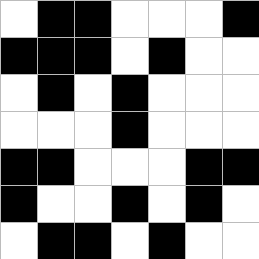[["white", "black", "black", "white", "white", "white", "black"], ["black", "black", "black", "white", "black", "white", "white"], ["white", "black", "white", "black", "white", "white", "white"], ["white", "white", "white", "black", "white", "white", "white"], ["black", "black", "white", "white", "white", "black", "black"], ["black", "white", "white", "black", "white", "black", "white"], ["white", "black", "black", "white", "black", "white", "white"]]